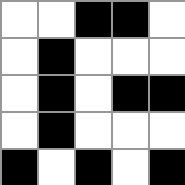[["white", "white", "black", "black", "white"], ["white", "black", "white", "white", "white"], ["white", "black", "white", "black", "black"], ["white", "black", "white", "white", "white"], ["black", "white", "black", "white", "black"]]